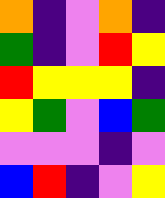[["orange", "indigo", "violet", "orange", "indigo"], ["green", "indigo", "violet", "red", "yellow"], ["red", "yellow", "yellow", "yellow", "indigo"], ["yellow", "green", "violet", "blue", "green"], ["violet", "violet", "violet", "indigo", "violet"], ["blue", "red", "indigo", "violet", "yellow"]]